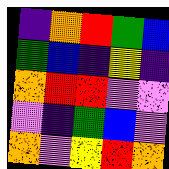[["indigo", "orange", "red", "green", "blue"], ["green", "blue", "indigo", "yellow", "indigo"], ["orange", "red", "red", "violet", "violet"], ["violet", "indigo", "green", "blue", "violet"], ["orange", "violet", "yellow", "red", "orange"]]